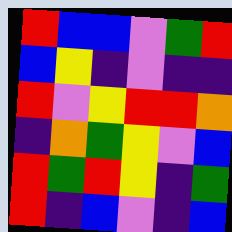[["red", "blue", "blue", "violet", "green", "red"], ["blue", "yellow", "indigo", "violet", "indigo", "indigo"], ["red", "violet", "yellow", "red", "red", "orange"], ["indigo", "orange", "green", "yellow", "violet", "blue"], ["red", "green", "red", "yellow", "indigo", "green"], ["red", "indigo", "blue", "violet", "indigo", "blue"]]